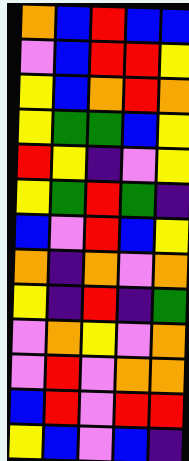[["orange", "blue", "red", "blue", "blue"], ["violet", "blue", "red", "red", "yellow"], ["yellow", "blue", "orange", "red", "orange"], ["yellow", "green", "green", "blue", "yellow"], ["red", "yellow", "indigo", "violet", "yellow"], ["yellow", "green", "red", "green", "indigo"], ["blue", "violet", "red", "blue", "yellow"], ["orange", "indigo", "orange", "violet", "orange"], ["yellow", "indigo", "red", "indigo", "green"], ["violet", "orange", "yellow", "violet", "orange"], ["violet", "red", "violet", "orange", "orange"], ["blue", "red", "violet", "red", "red"], ["yellow", "blue", "violet", "blue", "indigo"]]